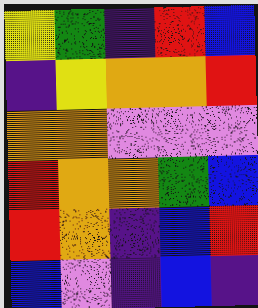[["yellow", "green", "indigo", "red", "blue"], ["indigo", "yellow", "orange", "orange", "red"], ["orange", "orange", "violet", "violet", "violet"], ["red", "orange", "orange", "green", "blue"], ["red", "orange", "indigo", "blue", "red"], ["blue", "violet", "indigo", "blue", "indigo"]]